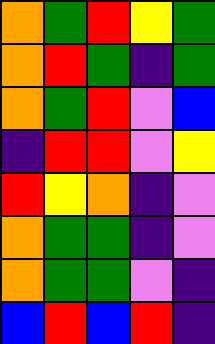[["orange", "green", "red", "yellow", "green"], ["orange", "red", "green", "indigo", "green"], ["orange", "green", "red", "violet", "blue"], ["indigo", "red", "red", "violet", "yellow"], ["red", "yellow", "orange", "indigo", "violet"], ["orange", "green", "green", "indigo", "violet"], ["orange", "green", "green", "violet", "indigo"], ["blue", "red", "blue", "red", "indigo"]]